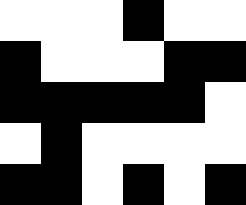[["white", "white", "white", "black", "white", "white"], ["black", "white", "white", "white", "black", "black"], ["black", "black", "black", "black", "black", "white"], ["white", "black", "white", "white", "white", "white"], ["black", "black", "white", "black", "white", "black"]]